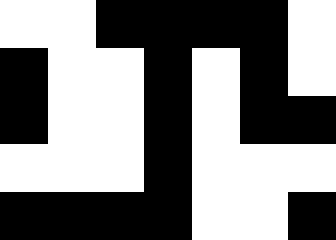[["white", "white", "black", "black", "black", "black", "white"], ["black", "white", "white", "black", "white", "black", "white"], ["black", "white", "white", "black", "white", "black", "black"], ["white", "white", "white", "black", "white", "white", "white"], ["black", "black", "black", "black", "white", "white", "black"]]